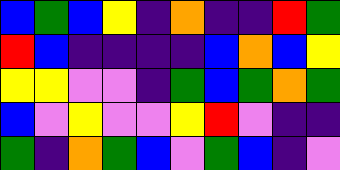[["blue", "green", "blue", "yellow", "indigo", "orange", "indigo", "indigo", "red", "green"], ["red", "blue", "indigo", "indigo", "indigo", "indigo", "blue", "orange", "blue", "yellow"], ["yellow", "yellow", "violet", "violet", "indigo", "green", "blue", "green", "orange", "green"], ["blue", "violet", "yellow", "violet", "violet", "yellow", "red", "violet", "indigo", "indigo"], ["green", "indigo", "orange", "green", "blue", "violet", "green", "blue", "indigo", "violet"]]